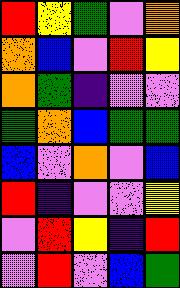[["red", "yellow", "green", "violet", "orange"], ["orange", "blue", "violet", "red", "yellow"], ["orange", "green", "indigo", "violet", "violet"], ["green", "orange", "blue", "green", "green"], ["blue", "violet", "orange", "violet", "blue"], ["red", "indigo", "violet", "violet", "yellow"], ["violet", "red", "yellow", "indigo", "red"], ["violet", "red", "violet", "blue", "green"]]